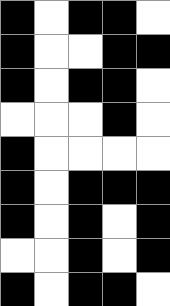[["black", "white", "black", "black", "white"], ["black", "white", "white", "black", "black"], ["black", "white", "black", "black", "white"], ["white", "white", "white", "black", "white"], ["black", "white", "white", "white", "white"], ["black", "white", "black", "black", "black"], ["black", "white", "black", "white", "black"], ["white", "white", "black", "white", "black"], ["black", "white", "black", "black", "white"]]